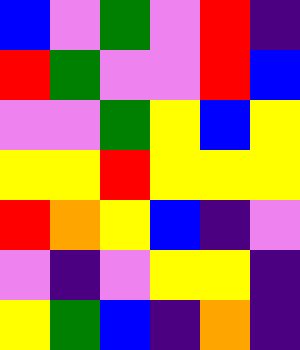[["blue", "violet", "green", "violet", "red", "indigo"], ["red", "green", "violet", "violet", "red", "blue"], ["violet", "violet", "green", "yellow", "blue", "yellow"], ["yellow", "yellow", "red", "yellow", "yellow", "yellow"], ["red", "orange", "yellow", "blue", "indigo", "violet"], ["violet", "indigo", "violet", "yellow", "yellow", "indigo"], ["yellow", "green", "blue", "indigo", "orange", "indigo"]]